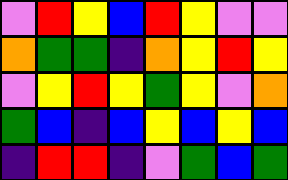[["violet", "red", "yellow", "blue", "red", "yellow", "violet", "violet"], ["orange", "green", "green", "indigo", "orange", "yellow", "red", "yellow"], ["violet", "yellow", "red", "yellow", "green", "yellow", "violet", "orange"], ["green", "blue", "indigo", "blue", "yellow", "blue", "yellow", "blue"], ["indigo", "red", "red", "indigo", "violet", "green", "blue", "green"]]